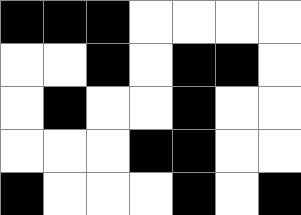[["black", "black", "black", "white", "white", "white", "white"], ["white", "white", "black", "white", "black", "black", "white"], ["white", "black", "white", "white", "black", "white", "white"], ["white", "white", "white", "black", "black", "white", "white"], ["black", "white", "white", "white", "black", "white", "black"]]